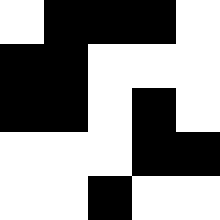[["white", "black", "black", "black", "white"], ["black", "black", "white", "white", "white"], ["black", "black", "white", "black", "white"], ["white", "white", "white", "black", "black"], ["white", "white", "black", "white", "white"]]